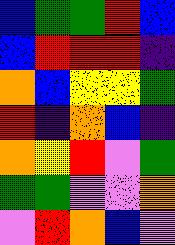[["blue", "green", "green", "red", "blue"], ["blue", "red", "red", "red", "indigo"], ["orange", "blue", "yellow", "yellow", "green"], ["red", "indigo", "orange", "blue", "indigo"], ["orange", "yellow", "red", "violet", "green"], ["green", "green", "violet", "violet", "orange"], ["violet", "red", "orange", "blue", "violet"]]